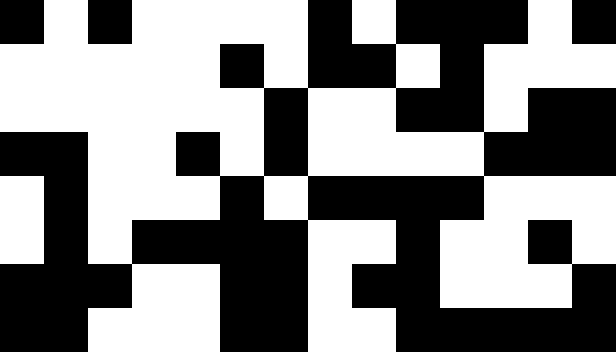[["black", "white", "black", "white", "white", "white", "white", "black", "white", "black", "black", "black", "white", "black"], ["white", "white", "white", "white", "white", "black", "white", "black", "black", "white", "black", "white", "white", "white"], ["white", "white", "white", "white", "white", "white", "black", "white", "white", "black", "black", "white", "black", "black"], ["black", "black", "white", "white", "black", "white", "black", "white", "white", "white", "white", "black", "black", "black"], ["white", "black", "white", "white", "white", "black", "white", "black", "black", "black", "black", "white", "white", "white"], ["white", "black", "white", "black", "black", "black", "black", "white", "white", "black", "white", "white", "black", "white"], ["black", "black", "black", "white", "white", "black", "black", "white", "black", "black", "white", "white", "white", "black"], ["black", "black", "white", "white", "white", "black", "black", "white", "white", "black", "black", "black", "black", "black"]]